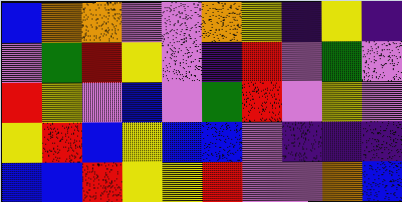[["blue", "orange", "orange", "violet", "violet", "orange", "yellow", "indigo", "yellow", "indigo"], ["violet", "green", "red", "yellow", "violet", "indigo", "red", "violet", "green", "violet"], ["red", "yellow", "violet", "blue", "violet", "green", "red", "violet", "yellow", "violet"], ["yellow", "red", "blue", "yellow", "blue", "blue", "violet", "indigo", "indigo", "indigo"], ["blue", "blue", "red", "yellow", "yellow", "red", "violet", "violet", "orange", "blue"]]